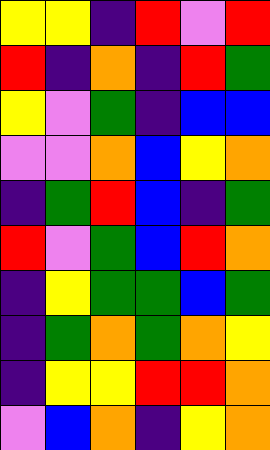[["yellow", "yellow", "indigo", "red", "violet", "red"], ["red", "indigo", "orange", "indigo", "red", "green"], ["yellow", "violet", "green", "indigo", "blue", "blue"], ["violet", "violet", "orange", "blue", "yellow", "orange"], ["indigo", "green", "red", "blue", "indigo", "green"], ["red", "violet", "green", "blue", "red", "orange"], ["indigo", "yellow", "green", "green", "blue", "green"], ["indigo", "green", "orange", "green", "orange", "yellow"], ["indigo", "yellow", "yellow", "red", "red", "orange"], ["violet", "blue", "orange", "indigo", "yellow", "orange"]]